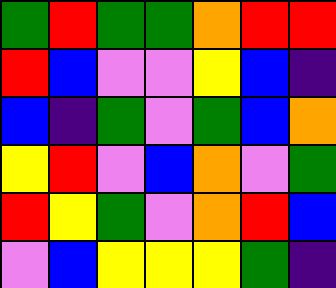[["green", "red", "green", "green", "orange", "red", "red"], ["red", "blue", "violet", "violet", "yellow", "blue", "indigo"], ["blue", "indigo", "green", "violet", "green", "blue", "orange"], ["yellow", "red", "violet", "blue", "orange", "violet", "green"], ["red", "yellow", "green", "violet", "orange", "red", "blue"], ["violet", "blue", "yellow", "yellow", "yellow", "green", "indigo"]]